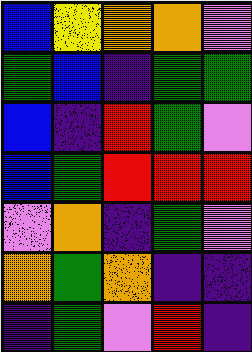[["blue", "yellow", "orange", "orange", "violet"], ["green", "blue", "indigo", "green", "green"], ["blue", "indigo", "red", "green", "violet"], ["blue", "green", "red", "red", "red"], ["violet", "orange", "indigo", "green", "violet"], ["orange", "green", "orange", "indigo", "indigo"], ["indigo", "green", "violet", "red", "indigo"]]